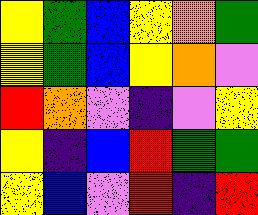[["yellow", "green", "blue", "yellow", "orange", "green"], ["yellow", "green", "blue", "yellow", "orange", "violet"], ["red", "orange", "violet", "indigo", "violet", "yellow"], ["yellow", "indigo", "blue", "red", "green", "green"], ["yellow", "blue", "violet", "red", "indigo", "red"]]